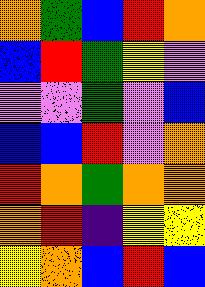[["orange", "green", "blue", "red", "orange"], ["blue", "red", "green", "yellow", "violet"], ["violet", "violet", "green", "violet", "blue"], ["blue", "blue", "red", "violet", "orange"], ["red", "orange", "green", "orange", "orange"], ["orange", "red", "indigo", "yellow", "yellow"], ["yellow", "orange", "blue", "red", "blue"]]